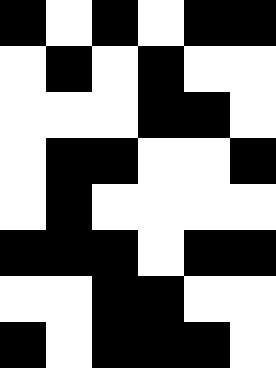[["black", "white", "black", "white", "black", "black"], ["white", "black", "white", "black", "white", "white"], ["white", "white", "white", "black", "black", "white"], ["white", "black", "black", "white", "white", "black"], ["white", "black", "white", "white", "white", "white"], ["black", "black", "black", "white", "black", "black"], ["white", "white", "black", "black", "white", "white"], ["black", "white", "black", "black", "black", "white"]]